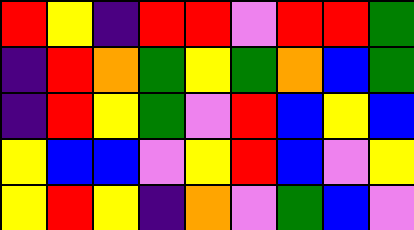[["red", "yellow", "indigo", "red", "red", "violet", "red", "red", "green"], ["indigo", "red", "orange", "green", "yellow", "green", "orange", "blue", "green"], ["indigo", "red", "yellow", "green", "violet", "red", "blue", "yellow", "blue"], ["yellow", "blue", "blue", "violet", "yellow", "red", "blue", "violet", "yellow"], ["yellow", "red", "yellow", "indigo", "orange", "violet", "green", "blue", "violet"]]